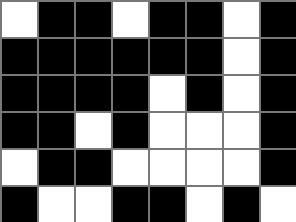[["white", "black", "black", "white", "black", "black", "white", "black"], ["black", "black", "black", "black", "black", "black", "white", "black"], ["black", "black", "black", "black", "white", "black", "white", "black"], ["black", "black", "white", "black", "white", "white", "white", "black"], ["white", "black", "black", "white", "white", "white", "white", "black"], ["black", "white", "white", "black", "black", "white", "black", "white"]]